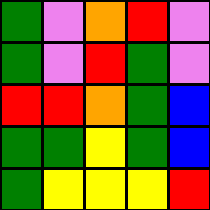[["green", "violet", "orange", "red", "violet"], ["green", "violet", "red", "green", "violet"], ["red", "red", "orange", "green", "blue"], ["green", "green", "yellow", "green", "blue"], ["green", "yellow", "yellow", "yellow", "red"]]